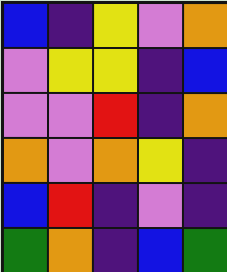[["blue", "indigo", "yellow", "violet", "orange"], ["violet", "yellow", "yellow", "indigo", "blue"], ["violet", "violet", "red", "indigo", "orange"], ["orange", "violet", "orange", "yellow", "indigo"], ["blue", "red", "indigo", "violet", "indigo"], ["green", "orange", "indigo", "blue", "green"]]